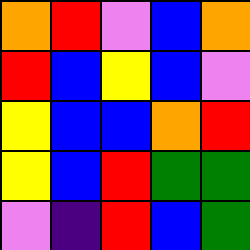[["orange", "red", "violet", "blue", "orange"], ["red", "blue", "yellow", "blue", "violet"], ["yellow", "blue", "blue", "orange", "red"], ["yellow", "blue", "red", "green", "green"], ["violet", "indigo", "red", "blue", "green"]]